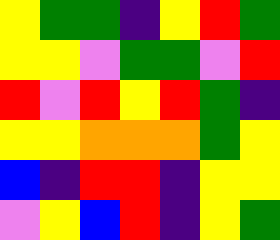[["yellow", "green", "green", "indigo", "yellow", "red", "green"], ["yellow", "yellow", "violet", "green", "green", "violet", "red"], ["red", "violet", "red", "yellow", "red", "green", "indigo"], ["yellow", "yellow", "orange", "orange", "orange", "green", "yellow"], ["blue", "indigo", "red", "red", "indigo", "yellow", "yellow"], ["violet", "yellow", "blue", "red", "indigo", "yellow", "green"]]